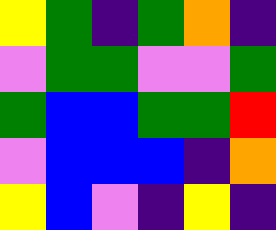[["yellow", "green", "indigo", "green", "orange", "indigo"], ["violet", "green", "green", "violet", "violet", "green"], ["green", "blue", "blue", "green", "green", "red"], ["violet", "blue", "blue", "blue", "indigo", "orange"], ["yellow", "blue", "violet", "indigo", "yellow", "indigo"]]